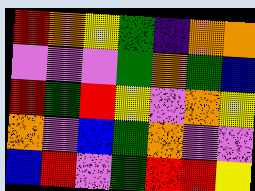[["red", "orange", "yellow", "green", "indigo", "orange", "orange"], ["violet", "violet", "violet", "green", "orange", "green", "blue"], ["red", "green", "red", "yellow", "violet", "orange", "yellow"], ["orange", "violet", "blue", "green", "orange", "violet", "violet"], ["blue", "red", "violet", "green", "red", "red", "yellow"]]